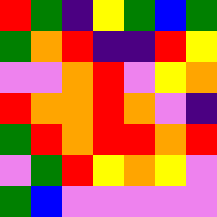[["red", "green", "indigo", "yellow", "green", "blue", "green"], ["green", "orange", "red", "indigo", "indigo", "red", "yellow"], ["violet", "violet", "orange", "red", "violet", "yellow", "orange"], ["red", "orange", "orange", "red", "orange", "violet", "indigo"], ["green", "red", "orange", "red", "red", "orange", "red"], ["violet", "green", "red", "yellow", "orange", "yellow", "violet"], ["green", "blue", "violet", "violet", "violet", "violet", "violet"]]